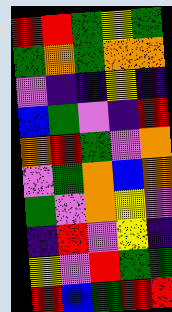[["red", "red", "green", "yellow", "green"], ["green", "orange", "green", "orange", "orange"], ["violet", "indigo", "indigo", "yellow", "indigo"], ["blue", "green", "violet", "indigo", "red"], ["orange", "red", "green", "violet", "orange"], ["violet", "green", "orange", "blue", "orange"], ["green", "violet", "orange", "yellow", "violet"], ["indigo", "red", "violet", "yellow", "indigo"], ["yellow", "violet", "red", "green", "green"], ["red", "blue", "green", "red", "red"]]